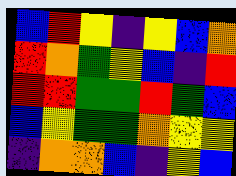[["blue", "red", "yellow", "indigo", "yellow", "blue", "orange"], ["red", "orange", "green", "yellow", "blue", "indigo", "red"], ["red", "red", "green", "green", "red", "green", "blue"], ["blue", "yellow", "green", "green", "orange", "yellow", "yellow"], ["indigo", "orange", "orange", "blue", "indigo", "yellow", "blue"]]